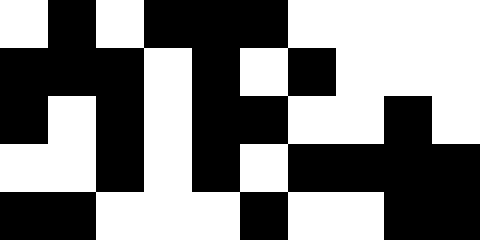[["white", "black", "white", "black", "black", "black", "white", "white", "white", "white"], ["black", "black", "black", "white", "black", "white", "black", "white", "white", "white"], ["black", "white", "black", "white", "black", "black", "white", "white", "black", "white"], ["white", "white", "black", "white", "black", "white", "black", "black", "black", "black"], ["black", "black", "white", "white", "white", "black", "white", "white", "black", "black"]]